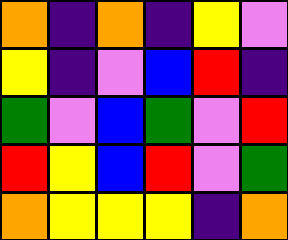[["orange", "indigo", "orange", "indigo", "yellow", "violet"], ["yellow", "indigo", "violet", "blue", "red", "indigo"], ["green", "violet", "blue", "green", "violet", "red"], ["red", "yellow", "blue", "red", "violet", "green"], ["orange", "yellow", "yellow", "yellow", "indigo", "orange"]]